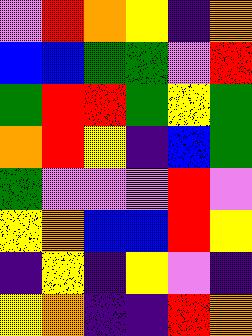[["violet", "red", "orange", "yellow", "indigo", "orange"], ["blue", "blue", "green", "green", "violet", "red"], ["green", "red", "red", "green", "yellow", "green"], ["orange", "red", "yellow", "indigo", "blue", "green"], ["green", "violet", "violet", "violet", "red", "violet"], ["yellow", "orange", "blue", "blue", "red", "yellow"], ["indigo", "yellow", "indigo", "yellow", "violet", "indigo"], ["yellow", "orange", "indigo", "indigo", "red", "orange"]]